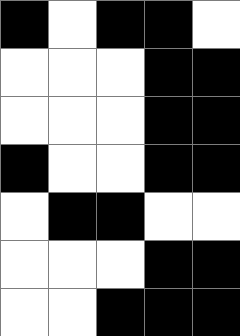[["black", "white", "black", "black", "white"], ["white", "white", "white", "black", "black"], ["white", "white", "white", "black", "black"], ["black", "white", "white", "black", "black"], ["white", "black", "black", "white", "white"], ["white", "white", "white", "black", "black"], ["white", "white", "black", "black", "black"]]